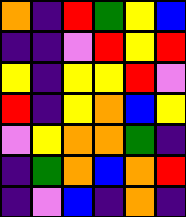[["orange", "indigo", "red", "green", "yellow", "blue"], ["indigo", "indigo", "violet", "red", "yellow", "red"], ["yellow", "indigo", "yellow", "yellow", "red", "violet"], ["red", "indigo", "yellow", "orange", "blue", "yellow"], ["violet", "yellow", "orange", "orange", "green", "indigo"], ["indigo", "green", "orange", "blue", "orange", "red"], ["indigo", "violet", "blue", "indigo", "orange", "indigo"]]